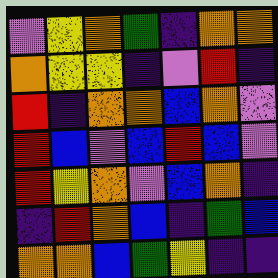[["violet", "yellow", "orange", "green", "indigo", "orange", "orange"], ["orange", "yellow", "yellow", "indigo", "violet", "red", "indigo"], ["red", "indigo", "orange", "orange", "blue", "orange", "violet"], ["red", "blue", "violet", "blue", "red", "blue", "violet"], ["red", "yellow", "orange", "violet", "blue", "orange", "indigo"], ["indigo", "red", "orange", "blue", "indigo", "green", "blue"], ["orange", "orange", "blue", "green", "yellow", "indigo", "indigo"]]